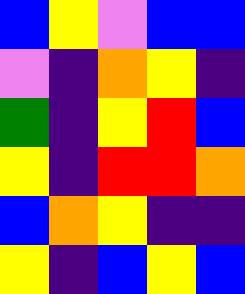[["blue", "yellow", "violet", "blue", "blue"], ["violet", "indigo", "orange", "yellow", "indigo"], ["green", "indigo", "yellow", "red", "blue"], ["yellow", "indigo", "red", "red", "orange"], ["blue", "orange", "yellow", "indigo", "indigo"], ["yellow", "indigo", "blue", "yellow", "blue"]]